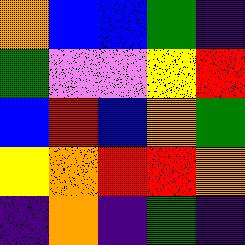[["orange", "blue", "blue", "green", "indigo"], ["green", "violet", "violet", "yellow", "red"], ["blue", "red", "blue", "orange", "green"], ["yellow", "orange", "red", "red", "orange"], ["indigo", "orange", "indigo", "green", "indigo"]]